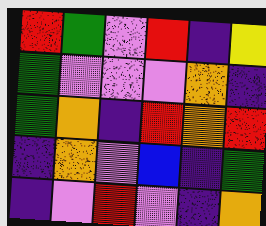[["red", "green", "violet", "red", "indigo", "yellow"], ["green", "violet", "violet", "violet", "orange", "indigo"], ["green", "orange", "indigo", "red", "orange", "red"], ["indigo", "orange", "violet", "blue", "indigo", "green"], ["indigo", "violet", "red", "violet", "indigo", "orange"]]